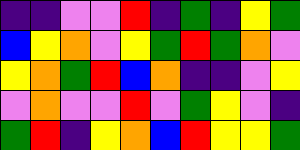[["indigo", "indigo", "violet", "violet", "red", "indigo", "green", "indigo", "yellow", "green"], ["blue", "yellow", "orange", "violet", "yellow", "green", "red", "green", "orange", "violet"], ["yellow", "orange", "green", "red", "blue", "orange", "indigo", "indigo", "violet", "yellow"], ["violet", "orange", "violet", "violet", "red", "violet", "green", "yellow", "violet", "indigo"], ["green", "red", "indigo", "yellow", "orange", "blue", "red", "yellow", "yellow", "green"]]